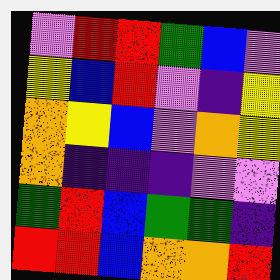[["violet", "red", "red", "green", "blue", "violet"], ["yellow", "blue", "red", "violet", "indigo", "yellow"], ["orange", "yellow", "blue", "violet", "orange", "yellow"], ["orange", "indigo", "indigo", "indigo", "violet", "violet"], ["green", "red", "blue", "green", "green", "indigo"], ["red", "red", "blue", "orange", "orange", "red"]]